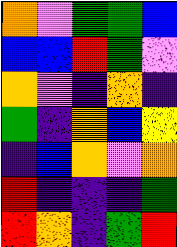[["orange", "violet", "green", "green", "blue"], ["blue", "blue", "red", "green", "violet"], ["orange", "violet", "indigo", "orange", "indigo"], ["green", "indigo", "orange", "blue", "yellow"], ["indigo", "blue", "orange", "violet", "orange"], ["red", "indigo", "indigo", "indigo", "green"], ["red", "orange", "indigo", "green", "red"]]